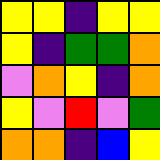[["yellow", "yellow", "indigo", "yellow", "yellow"], ["yellow", "indigo", "green", "green", "orange"], ["violet", "orange", "yellow", "indigo", "orange"], ["yellow", "violet", "red", "violet", "green"], ["orange", "orange", "indigo", "blue", "yellow"]]